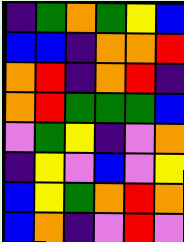[["indigo", "green", "orange", "green", "yellow", "blue"], ["blue", "blue", "indigo", "orange", "orange", "red"], ["orange", "red", "indigo", "orange", "red", "indigo"], ["orange", "red", "green", "green", "green", "blue"], ["violet", "green", "yellow", "indigo", "violet", "orange"], ["indigo", "yellow", "violet", "blue", "violet", "yellow"], ["blue", "yellow", "green", "orange", "red", "orange"], ["blue", "orange", "indigo", "violet", "red", "violet"]]